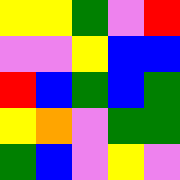[["yellow", "yellow", "green", "violet", "red"], ["violet", "violet", "yellow", "blue", "blue"], ["red", "blue", "green", "blue", "green"], ["yellow", "orange", "violet", "green", "green"], ["green", "blue", "violet", "yellow", "violet"]]